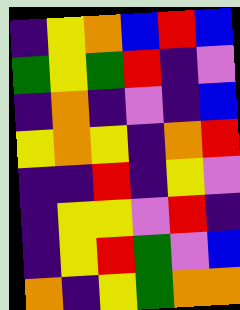[["indigo", "yellow", "orange", "blue", "red", "blue"], ["green", "yellow", "green", "red", "indigo", "violet"], ["indigo", "orange", "indigo", "violet", "indigo", "blue"], ["yellow", "orange", "yellow", "indigo", "orange", "red"], ["indigo", "indigo", "red", "indigo", "yellow", "violet"], ["indigo", "yellow", "yellow", "violet", "red", "indigo"], ["indigo", "yellow", "red", "green", "violet", "blue"], ["orange", "indigo", "yellow", "green", "orange", "orange"]]